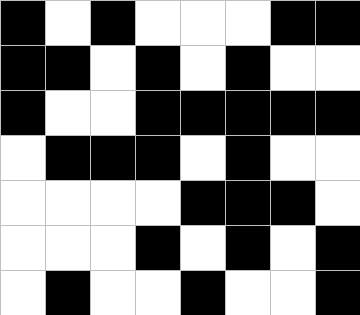[["black", "white", "black", "white", "white", "white", "black", "black"], ["black", "black", "white", "black", "white", "black", "white", "white"], ["black", "white", "white", "black", "black", "black", "black", "black"], ["white", "black", "black", "black", "white", "black", "white", "white"], ["white", "white", "white", "white", "black", "black", "black", "white"], ["white", "white", "white", "black", "white", "black", "white", "black"], ["white", "black", "white", "white", "black", "white", "white", "black"]]